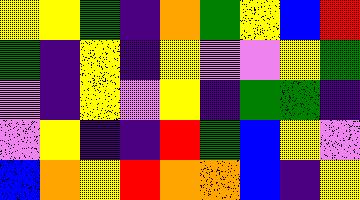[["yellow", "yellow", "green", "indigo", "orange", "green", "yellow", "blue", "red"], ["green", "indigo", "yellow", "indigo", "yellow", "violet", "violet", "yellow", "green"], ["violet", "indigo", "yellow", "violet", "yellow", "indigo", "green", "green", "indigo"], ["violet", "yellow", "indigo", "indigo", "red", "green", "blue", "yellow", "violet"], ["blue", "orange", "yellow", "red", "orange", "orange", "blue", "indigo", "yellow"]]